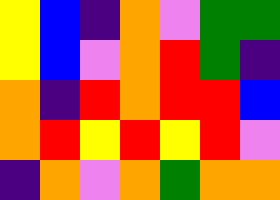[["yellow", "blue", "indigo", "orange", "violet", "green", "green"], ["yellow", "blue", "violet", "orange", "red", "green", "indigo"], ["orange", "indigo", "red", "orange", "red", "red", "blue"], ["orange", "red", "yellow", "red", "yellow", "red", "violet"], ["indigo", "orange", "violet", "orange", "green", "orange", "orange"]]